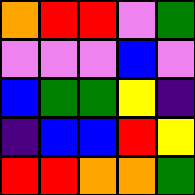[["orange", "red", "red", "violet", "green"], ["violet", "violet", "violet", "blue", "violet"], ["blue", "green", "green", "yellow", "indigo"], ["indigo", "blue", "blue", "red", "yellow"], ["red", "red", "orange", "orange", "green"]]